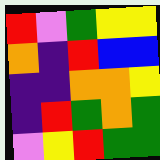[["red", "violet", "green", "yellow", "yellow"], ["orange", "indigo", "red", "blue", "blue"], ["indigo", "indigo", "orange", "orange", "yellow"], ["indigo", "red", "green", "orange", "green"], ["violet", "yellow", "red", "green", "green"]]